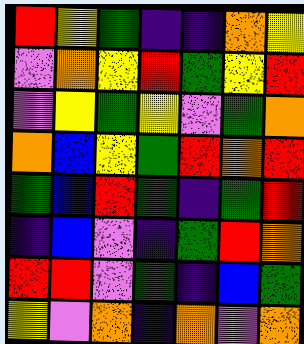[["red", "yellow", "green", "indigo", "indigo", "orange", "yellow"], ["violet", "orange", "yellow", "red", "green", "yellow", "red"], ["violet", "yellow", "green", "yellow", "violet", "green", "orange"], ["orange", "blue", "yellow", "green", "red", "orange", "red"], ["green", "blue", "red", "green", "indigo", "green", "red"], ["indigo", "blue", "violet", "indigo", "green", "red", "orange"], ["red", "red", "violet", "green", "indigo", "blue", "green"], ["yellow", "violet", "orange", "indigo", "orange", "violet", "orange"]]